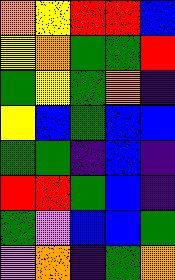[["orange", "yellow", "red", "red", "blue"], ["yellow", "orange", "green", "green", "red"], ["green", "yellow", "green", "orange", "indigo"], ["yellow", "blue", "green", "blue", "blue"], ["green", "green", "indigo", "blue", "indigo"], ["red", "red", "green", "blue", "indigo"], ["green", "violet", "blue", "blue", "green"], ["violet", "orange", "indigo", "green", "orange"]]